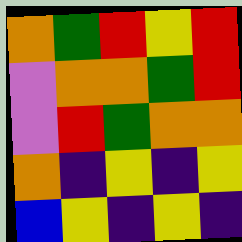[["orange", "green", "red", "yellow", "red"], ["violet", "orange", "orange", "green", "red"], ["violet", "red", "green", "orange", "orange"], ["orange", "indigo", "yellow", "indigo", "yellow"], ["blue", "yellow", "indigo", "yellow", "indigo"]]